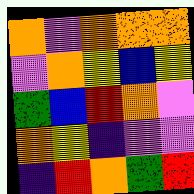[["orange", "violet", "orange", "orange", "orange"], ["violet", "orange", "yellow", "blue", "yellow"], ["green", "blue", "red", "orange", "violet"], ["orange", "yellow", "indigo", "violet", "violet"], ["indigo", "red", "orange", "green", "red"]]